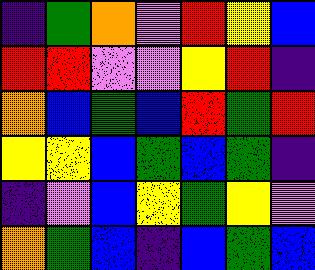[["indigo", "green", "orange", "violet", "red", "yellow", "blue"], ["red", "red", "violet", "violet", "yellow", "red", "indigo"], ["orange", "blue", "green", "blue", "red", "green", "red"], ["yellow", "yellow", "blue", "green", "blue", "green", "indigo"], ["indigo", "violet", "blue", "yellow", "green", "yellow", "violet"], ["orange", "green", "blue", "indigo", "blue", "green", "blue"]]